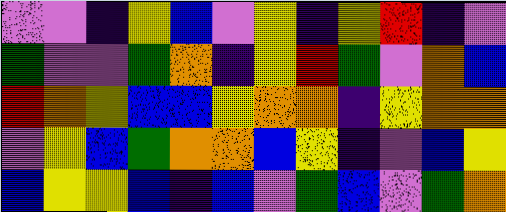[["violet", "violet", "indigo", "yellow", "blue", "violet", "yellow", "indigo", "yellow", "red", "indigo", "violet"], ["green", "violet", "violet", "green", "orange", "indigo", "yellow", "red", "green", "violet", "orange", "blue"], ["red", "orange", "yellow", "blue", "blue", "yellow", "orange", "orange", "indigo", "yellow", "orange", "orange"], ["violet", "yellow", "blue", "green", "orange", "orange", "blue", "yellow", "indigo", "violet", "blue", "yellow"], ["blue", "yellow", "yellow", "blue", "indigo", "blue", "violet", "green", "blue", "violet", "green", "orange"]]